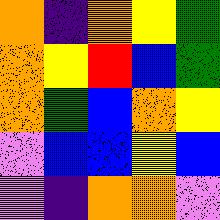[["orange", "indigo", "orange", "yellow", "green"], ["orange", "yellow", "red", "blue", "green"], ["orange", "green", "blue", "orange", "yellow"], ["violet", "blue", "blue", "yellow", "blue"], ["violet", "indigo", "orange", "orange", "violet"]]